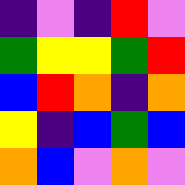[["indigo", "violet", "indigo", "red", "violet"], ["green", "yellow", "yellow", "green", "red"], ["blue", "red", "orange", "indigo", "orange"], ["yellow", "indigo", "blue", "green", "blue"], ["orange", "blue", "violet", "orange", "violet"]]